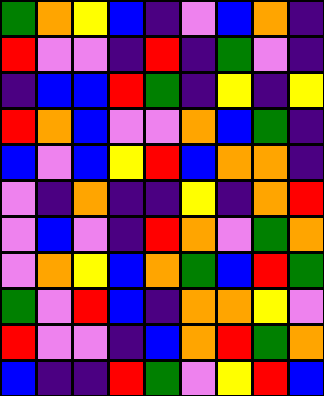[["green", "orange", "yellow", "blue", "indigo", "violet", "blue", "orange", "indigo"], ["red", "violet", "violet", "indigo", "red", "indigo", "green", "violet", "indigo"], ["indigo", "blue", "blue", "red", "green", "indigo", "yellow", "indigo", "yellow"], ["red", "orange", "blue", "violet", "violet", "orange", "blue", "green", "indigo"], ["blue", "violet", "blue", "yellow", "red", "blue", "orange", "orange", "indigo"], ["violet", "indigo", "orange", "indigo", "indigo", "yellow", "indigo", "orange", "red"], ["violet", "blue", "violet", "indigo", "red", "orange", "violet", "green", "orange"], ["violet", "orange", "yellow", "blue", "orange", "green", "blue", "red", "green"], ["green", "violet", "red", "blue", "indigo", "orange", "orange", "yellow", "violet"], ["red", "violet", "violet", "indigo", "blue", "orange", "red", "green", "orange"], ["blue", "indigo", "indigo", "red", "green", "violet", "yellow", "red", "blue"]]